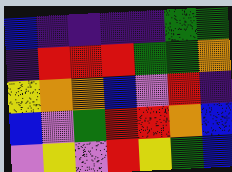[["blue", "indigo", "indigo", "indigo", "indigo", "green", "green"], ["indigo", "red", "red", "red", "green", "green", "orange"], ["yellow", "orange", "orange", "blue", "violet", "red", "indigo"], ["blue", "violet", "green", "red", "red", "orange", "blue"], ["violet", "yellow", "violet", "red", "yellow", "green", "blue"]]